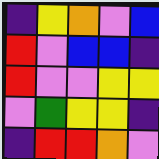[["indigo", "yellow", "orange", "violet", "blue"], ["red", "violet", "blue", "blue", "indigo"], ["red", "violet", "violet", "yellow", "yellow"], ["violet", "green", "yellow", "yellow", "indigo"], ["indigo", "red", "red", "orange", "violet"]]